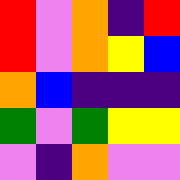[["red", "violet", "orange", "indigo", "red"], ["red", "violet", "orange", "yellow", "blue"], ["orange", "blue", "indigo", "indigo", "indigo"], ["green", "violet", "green", "yellow", "yellow"], ["violet", "indigo", "orange", "violet", "violet"]]